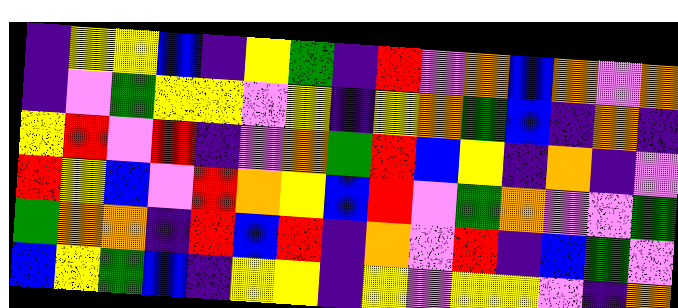[["indigo", "yellow", "yellow", "blue", "indigo", "yellow", "green", "indigo", "red", "violet", "orange", "blue", "orange", "violet", "orange"], ["indigo", "violet", "green", "yellow", "yellow", "violet", "yellow", "indigo", "yellow", "orange", "green", "blue", "indigo", "orange", "indigo"], ["yellow", "red", "violet", "red", "indigo", "violet", "orange", "green", "red", "blue", "yellow", "indigo", "orange", "indigo", "violet"], ["red", "yellow", "blue", "violet", "red", "orange", "yellow", "blue", "red", "violet", "green", "orange", "violet", "violet", "green"], ["green", "orange", "orange", "indigo", "red", "blue", "red", "indigo", "orange", "violet", "red", "indigo", "blue", "green", "violet"], ["blue", "yellow", "green", "blue", "indigo", "yellow", "yellow", "indigo", "yellow", "violet", "yellow", "yellow", "violet", "indigo", "orange"]]